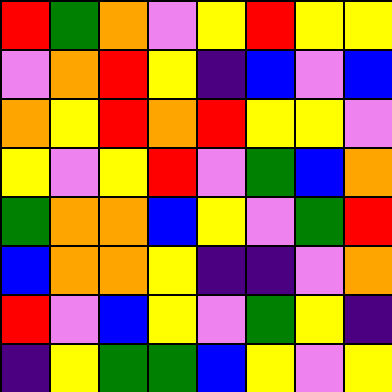[["red", "green", "orange", "violet", "yellow", "red", "yellow", "yellow"], ["violet", "orange", "red", "yellow", "indigo", "blue", "violet", "blue"], ["orange", "yellow", "red", "orange", "red", "yellow", "yellow", "violet"], ["yellow", "violet", "yellow", "red", "violet", "green", "blue", "orange"], ["green", "orange", "orange", "blue", "yellow", "violet", "green", "red"], ["blue", "orange", "orange", "yellow", "indigo", "indigo", "violet", "orange"], ["red", "violet", "blue", "yellow", "violet", "green", "yellow", "indigo"], ["indigo", "yellow", "green", "green", "blue", "yellow", "violet", "yellow"]]